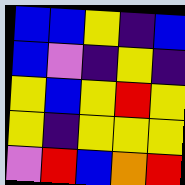[["blue", "blue", "yellow", "indigo", "blue"], ["blue", "violet", "indigo", "yellow", "indigo"], ["yellow", "blue", "yellow", "red", "yellow"], ["yellow", "indigo", "yellow", "yellow", "yellow"], ["violet", "red", "blue", "orange", "red"]]